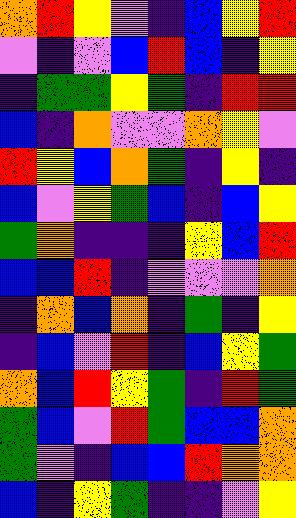[["orange", "red", "yellow", "violet", "indigo", "blue", "yellow", "red"], ["violet", "indigo", "violet", "blue", "red", "blue", "indigo", "yellow"], ["indigo", "green", "green", "yellow", "green", "indigo", "red", "red"], ["blue", "indigo", "orange", "violet", "violet", "orange", "yellow", "violet"], ["red", "yellow", "blue", "orange", "green", "indigo", "yellow", "indigo"], ["blue", "violet", "yellow", "green", "blue", "indigo", "blue", "yellow"], ["green", "orange", "indigo", "indigo", "indigo", "yellow", "blue", "red"], ["blue", "blue", "red", "indigo", "violet", "violet", "violet", "orange"], ["indigo", "orange", "blue", "orange", "indigo", "green", "indigo", "yellow"], ["indigo", "blue", "violet", "red", "indigo", "blue", "yellow", "green"], ["orange", "blue", "red", "yellow", "green", "indigo", "red", "green"], ["green", "blue", "violet", "red", "green", "blue", "blue", "orange"], ["green", "violet", "indigo", "blue", "blue", "red", "orange", "orange"], ["blue", "indigo", "yellow", "green", "indigo", "indigo", "violet", "yellow"]]